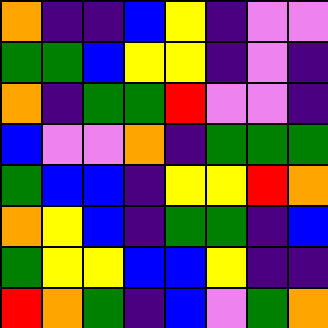[["orange", "indigo", "indigo", "blue", "yellow", "indigo", "violet", "violet"], ["green", "green", "blue", "yellow", "yellow", "indigo", "violet", "indigo"], ["orange", "indigo", "green", "green", "red", "violet", "violet", "indigo"], ["blue", "violet", "violet", "orange", "indigo", "green", "green", "green"], ["green", "blue", "blue", "indigo", "yellow", "yellow", "red", "orange"], ["orange", "yellow", "blue", "indigo", "green", "green", "indigo", "blue"], ["green", "yellow", "yellow", "blue", "blue", "yellow", "indigo", "indigo"], ["red", "orange", "green", "indigo", "blue", "violet", "green", "orange"]]